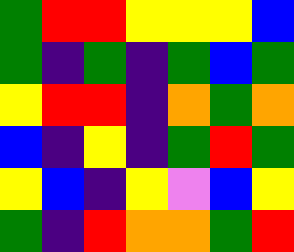[["green", "red", "red", "yellow", "yellow", "yellow", "blue"], ["green", "indigo", "green", "indigo", "green", "blue", "green"], ["yellow", "red", "red", "indigo", "orange", "green", "orange"], ["blue", "indigo", "yellow", "indigo", "green", "red", "green"], ["yellow", "blue", "indigo", "yellow", "violet", "blue", "yellow"], ["green", "indigo", "red", "orange", "orange", "green", "red"]]